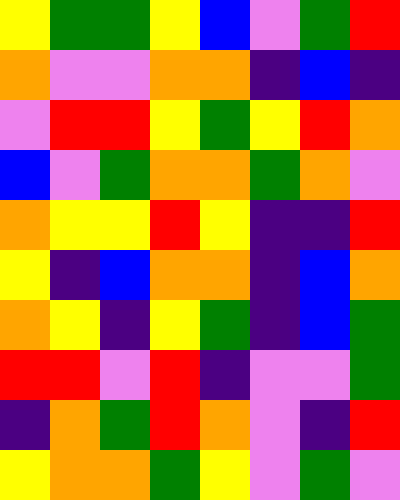[["yellow", "green", "green", "yellow", "blue", "violet", "green", "red"], ["orange", "violet", "violet", "orange", "orange", "indigo", "blue", "indigo"], ["violet", "red", "red", "yellow", "green", "yellow", "red", "orange"], ["blue", "violet", "green", "orange", "orange", "green", "orange", "violet"], ["orange", "yellow", "yellow", "red", "yellow", "indigo", "indigo", "red"], ["yellow", "indigo", "blue", "orange", "orange", "indigo", "blue", "orange"], ["orange", "yellow", "indigo", "yellow", "green", "indigo", "blue", "green"], ["red", "red", "violet", "red", "indigo", "violet", "violet", "green"], ["indigo", "orange", "green", "red", "orange", "violet", "indigo", "red"], ["yellow", "orange", "orange", "green", "yellow", "violet", "green", "violet"]]